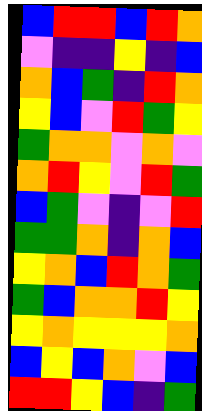[["blue", "red", "red", "blue", "red", "orange"], ["violet", "indigo", "indigo", "yellow", "indigo", "blue"], ["orange", "blue", "green", "indigo", "red", "orange"], ["yellow", "blue", "violet", "red", "green", "yellow"], ["green", "orange", "orange", "violet", "orange", "violet"], ["orange", "red", "yellow", "violet", "red", "green"], ["blue", "green", "violet", "indigo", "violet", "red"], ["green", "green", "orange", "indigo", "orange", "blue"], ["yellow", "orange", "blue", "red", "orange", "green"], ["green", "blue", "orange", "orange", "red", "yellow"], ["yellow", "orange", "yellow", "yellow", "yellow", "orange"], ["blue", "yellow", "blue", "orange", "violet", "blue"], ["red", "red", "yellow", "blue", "indigo", "green"]]